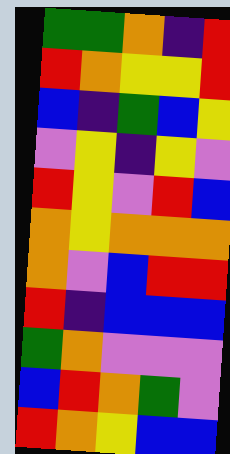[["green", "green", "orange", "indigo", "red"], ["red", "orange", "yellow", "yellow", "red"], ["blue", "indigo", "green", "blue", "yellow"], ["violet", "yellow", "indigo", "yellow", "violet"], ["red", "yellow", "violet", "red", "blue"], ["orange", "yellow", "orange", "orange", "orange"], ["orange", "violet", "blue", "red", "red"], ["red", "indigo", "blue", "blue", "blue"], ["green", "orange", "violet", "violet", "violet"], ["blue", "red", "orange", "green", "violet"], ["red", "orange", "yellow", "blue", "blue"]]